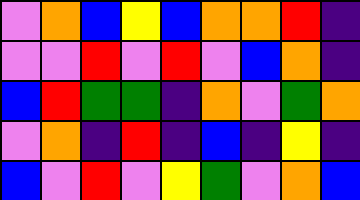[["violet", "orange", "blue", "yellow", "blue", "orange", "orange", "red", "indigo"], ["violet", "violet", "red", "violet", "red", "violet", "blue", "orange", "indigo"], ["blue", "red", "green", "green", "indigo", "orange", "violet", "green", "orange"], ["violet", "orange", "indigo", "red", "indigo", "blue", "indigo", "yellow", "indigo"], ["blue", "violet", "red", "violet", "yellow", "green", "violet", "orange", "blue"]]